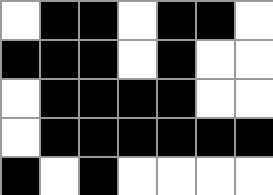[["white", "black", "black", "white", "black", "black", "white"], ["black", "black", "black", "white", "black", "white", "white"], ["white", "black", "black", "black", "black", "white", "white"], ["white", "black", "black", "black", "black", "black", "black"], ["black", "white", "black", "white", "white", "white", "white"]]